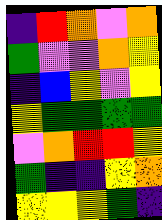[["indigo", "red", "orange", "violet", "orange"], ["green", "violet", "violet", "orange", "yellow"], ["indigo", "blue", "yellow", "violet", "yellow"], ["yellow", "green", "green", "green", "green"], ["violet", "orange", "red", "red", "yellow"], ["green", "indigo", "indigo", "yellow", "orange"], ["yellow", "yellow", "yellow", "green", "indigo"]]